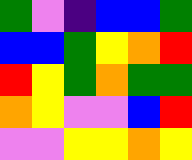[["green", "violet", "indigo", "blue", "blue", "green"], ["blue", "blue", "green", "yellow", "orange", "red"], ["red", "yellow", "green", "orange", "green", "green"], ["orange", "yellow", "violet", "violet", "blue", "red"], ["violet", "violet", "yellow", "yellow", "orange", "yellow"]]